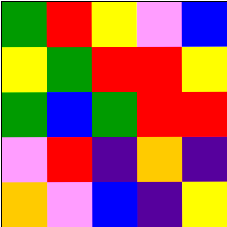[["green", "red", "yellow", "violet", "blue"], ["yellow", "green", "red", "red", "yellow"], ["green", "blue", "green", "red", "red"], ["violet", "red", "indigo", "orange", "indigo"], ["orange", "violet", "blue", "indigo", "yellow"]]